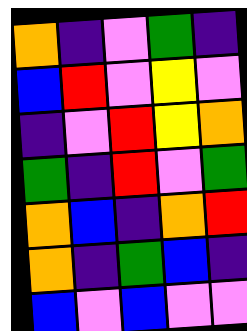[["orange", "indigo", "violet", "green", "indigo"], ["blue", "red", "violet", "yellow", "violet"], ["indigo", "violet", "red", "yellow", "orange"], ["green", "indigo", "red", "violet", "green"], ["orange", "blue", "indigo", "orange", "red"], ["orange", "indigo", "green", "blue", "indigo"], ["blue", "violet", "blue", "violet", "violet"]]